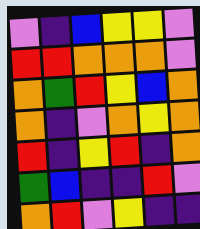[["violet", "indigo", "blue", "yellow", "yellow", "violet"], ["red", "red", "orange", "orange", "orange", "violet"], ["orange", "green", "red", "yellow", "blue", "orange"], ["orange", "indigo", "violet", "orange", "yellow", "orange"], ["red", "indigo", "yellow", "red", "indigo", "orange"], ["green", "blue", "indigo", "indigo", "red", "violet"], ["orange", "red", "violet", "yellow", "indigo", "indigo"]]